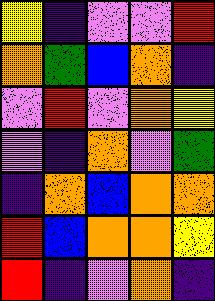[["yellow", "indigo", "violet", "violet", "red"], ["orange", "green", "blue", "orange", "indigo"], ["violet", "red", "violet", "orange", "yellow"], ["violet", "indigo", "orange", "violet", "green"], ["indigo", "orange", "blue", "orange", "orange"], ["red", "blue", "orange", "orange", "yellow"], ["red", "indigo", "violet", "orange", "indigo"]]